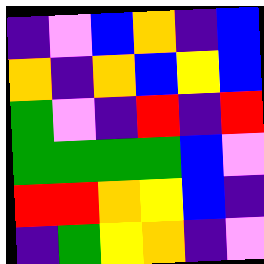[["indigo", "violet", "blue", "orange", "indigo", "blue"], ["orange", "indigo", "orange", "blue", "yellow", "blue"], ["green", "violet", "indigo", "red", "indigo", "red"], ["green", "green", "green", "green", "blue", "violet"], ["red", "red", "orange", "yellow", "blue", "indigo"], ["indigo", "green", "yellow", "orange", "indigo", "violet"]]